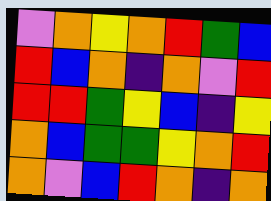[["violet", "orange", "yellow", "orange", "red", "green", "blue"], ["red", "blue", "orange", "indigo", "orange", "violet", "red"], ["red", "red", "green", "yellow", "blue", "indigo", "yellow"], ["orange", "blue", "green", "green", "yellow", "orange", "red"], ["orange", "violet", "blue", "red", "orange", "indigo", "orange"]]